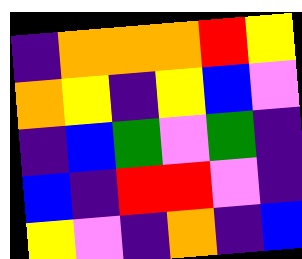[["indigo", "orange", "orange", "orange", "red", "yellow"], ["orange", "yellow", "indigo", "yellow", "blue", "violet"], ["indigo", "blue", "green", "violet", "green", "indigo"], ["blue", "indigo", "red", "red", "violet", "indigo"], ["yellow", "violet", "indigo", "orange", "indigo", "blue"]]